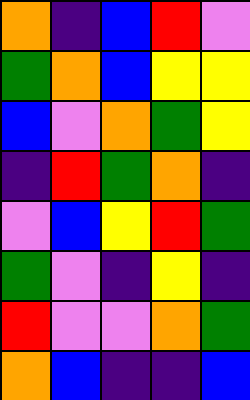[["orange", "indigo", "blue", "red", "violet"], ["green", "orange", "blue", "yellow", "yellow"], ["blue", "violet", "orange", "green", "yellow"], ["indigo", "red", "green", "orange", "indigo"], ["violet", "blue", "yellow", "red", "green"], ["green", "violet", "indigo", "yellow", "indigo"], ["red", "violet", "violet", "orange", "green"], ["orange", "blue", "indigo", "indigo", "blue"]]